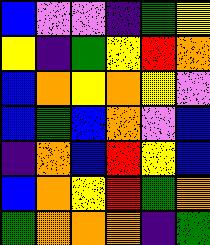[["blue", "violet", "violet", "indigo", "green", "yellow"], ["yellow", "indigo", "green", "yellow", "red", "orange"], ["blue", "orange", "yellow", "orange", "yellow", "violet"], ["blue", "green", "blue", "orange", "violet", "blue"], ["indigo", "orange", "blue", "red", "yellow", "blue"], ["blue", "orange", "yellow", "red", "green", "orange"], ["green", "orange", "orange", "orange", "indigo", "green"]]